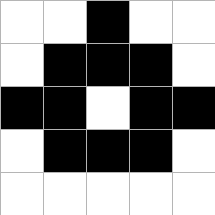[["white", "white", "black", "white", "white"], ["white", "black", "black", "black", "white"], ["black", "black", "white", "black", "black"], ["white", "black", "black", "black", "white"], ["white", "white", "white", "white", "white"]]